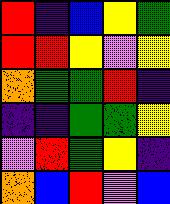[["red", "indigo", "blue", "yellow", "green"], ["red", "red", "yellow", "violet", "yellow"], ["orange", "green", "green", "red", "indigo"], ["indigo", "indigo", "green", "green", "yellow"], ["violet", "red", "green", "yellow", "indigo"], ["orange", "blue", "red", "violet", "blue"]]